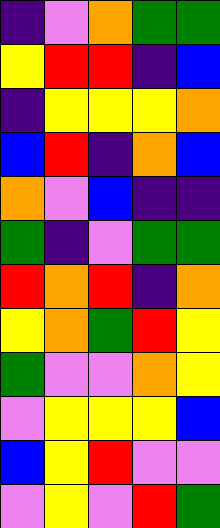[["indigo", "violet", "orange", "green", "green"], ["yellow", "red", "red", "indigo", "blue"], ["indigo", "yellow", "yellow", "yellow", "orange"], ["blue", "red", "indigo", "orange", "blue"], ["orange", "violet", "blue", "indigo", "indigo"], ["green", "indigo", "violet", "green", "green"], ["red", "orange", "red", "indigo", "orange"], ["yellow", "orange", "green", "red", "yellow"], ["green", "violet", "violet", "orange", "yellow"], ["violet", "yellow", "yellow", "yellow", "blue"], ["blue", "yellow", "red", "violet", "violet"], ["violet", "yellow", "violet", "red", "green"]]